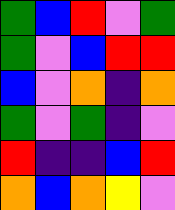[["green", "blue", "red", "violet", "green"], ["green", "violet", "blue", "red", "red"], ["blue", "violet", "orange", "indigo", "orange"], ["green", "violet", "green", "indigo", "violet"], ["red", "indigo", "indigo", "blue", "red"], ["orange", "blue", "orange", "yellow", "violet"]]